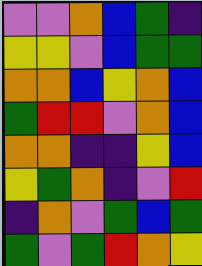[["violet", "violet", "orange", "blue", "green", "indigo"], ["yellow", "yellow", "violet", "blue", "green", "green"], ["orange", "orange", "blue", "yellow", "orange", "blue"], ["green", "red", "red", "violet", "orange", "blue"], ["orange", "orange", "indigo", "indigo", "yellow", "blue"], ["yellow", "green", "orange", "indigo", "violet", "red"], ["indigo", "orange", "violet", "green", "blue", "green"], ["green", "violet", "green", "red", "orange", "yellow"]]